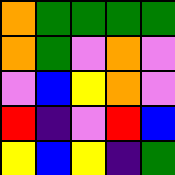[["orange", "green", "green", "green", "green"], ["orange", "green", "violet", "orange", "violet"], ["violet", "blue", "yellow", "orange", "violet"], ["red", "indigo", "violet", "red", "blue"], ["yellow", "blue", "yellow", "indigo", "green"]]